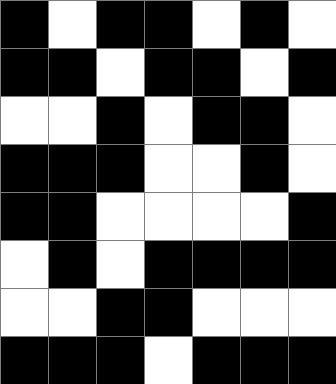[["black", "white", "black", "black", "white", "black", "white"], ["black", "black", "white", "black", "black", "white", "black"], ["white", "white", "black", "white", "black", "black", "white"], ["black", "black", "black", "white", "white", "black", "white"], ["black", "black", "white", "white", "white", "white", "black"], ["white", "black", "white", "black", "black", "black", "black"], ["white", "white", "black", "black", "white", "white", "white"], ["black", "black", "black", "white", "black", "black", "black"]]